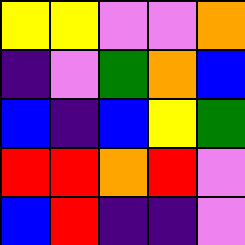[["yellow", "yellow", "violet", "violet", "orange"], ["indigo", "violet", "green", "orange", "blue"], ["blue", "indigo", "blue", "yellow", "green"], ["red", "red", "orange", "red", "violet"], ["blue", "red", "indigo", "indigo", "violet"]]